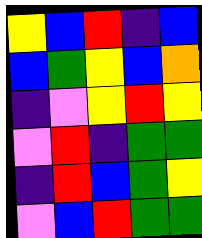[["yellow", "blue", "red", "indigo", "blue"], ["blue", "green", "yellow", "blue", "orange"], ["indigo", "violet", "yellow", "red", "yellow"], ["violet", "red", "indigo", "green", "green"], ["indigo", "red", "blue", "green", "yellow"], ["violet", "blue", "red", "green", "green"]]